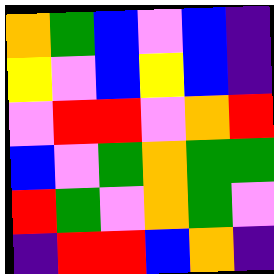[["orange", "green", "blue", "violet", "blue", "indigo"], ["yellow", "violet", "blue", "yellow", "blue", "indigo"], ["violet", "red", "red", "violet", "orange", "red"], ["blue", "violet", "green", "orange", "green", "green"], ["red", "green", "violet", "orange", "green", "violet"], ["indigo", "red", "red", "blue", "orange", "indigo"]]